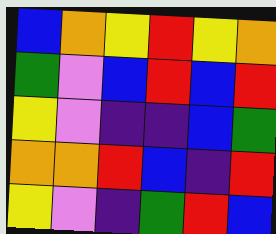[["blue", "orange", "yellow", "red", "yellow", "orange"], ["green", "violet", "blue", "red", "blue", "red"], ["yellow", "violet", "indigo", "indigo", "blue", "green"], ["orange", "orange", "red", "blue", "indigo", "red"], ["yellow", "violet", "indigo", "green", "red", "blue"]]